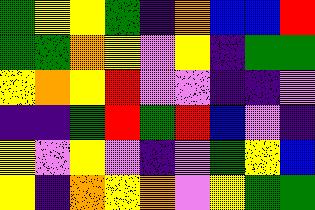[["green", "yellow", "yellow", "green", "indigo", "orange", "blue", "blue", "red"], ["green", "green", "orange", "yellow", "violet", "yellow", "indigo", "green", "green"], ["yellow", "orange", "yellow", "red", "violet", "violet", "indigo", "indigo", "violet"], ["indigo", "indigo", "green", "red", "green", "red", "blue", "violet", "indigo"], ["yellow", "violet", "yellow", "violet", "indigo", "violet", "green", "yellow", "blue"], ["yellow", "indigo", "orange", "yellow", "orange", "violet", "yellow", "green", "green"]]